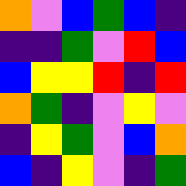[["orange", "violet", "blue", "green", "blue", "indigo"], ["indigo", "indigo", "green", "violet", "red", "blue"], ["blue", "yellow", "yellow", "red", "indigo", "red"], ["orange", "green", "indigo", "violet", "yellow", "violet"], ["indigo", "yellow", "green", "violet", "blue", "orange"], ["blue", "indigo", "yellow", "violet", "indigo", "green"]]